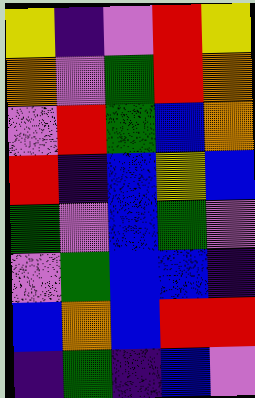[["yellow", "indigo", "violet", "red", "yellow"], ["orange", "violet", "green", "red", "orange"], ["violet", "red", "green", "blue", "orange"], ["red", "indigo", "blue", "yellow", "blue"], ["green", "violet", "blue", "green", "violet"], ["violet", "green", "blue", "blue", "indigo"], ["blue", "orange", "blue", "red", "red"], ["indigo", "green", "indigo", "blue", "violet"]]